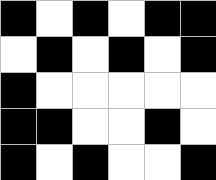[["black", "white", "black", "white", "black", "black"], ["white", "black", "white", "black", "white", "black"], ["black", "white", "white", "white", "white", "white"], ["black", "black", "white", "white", "black", "white"], ["black", "white", "black", "white", "white", "black"]]